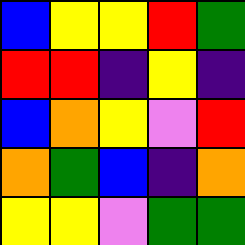[["blue", "yellow", "yellow", "red", "green"], ["red", "red", "indigo", "yellow", "indigo"], ["blue", "orange", "yellow", "violet", "red"], ["orange", "green", "blue", "indigo", "orange"], ["yellow", "yellow", "violet", "green", "green"]]